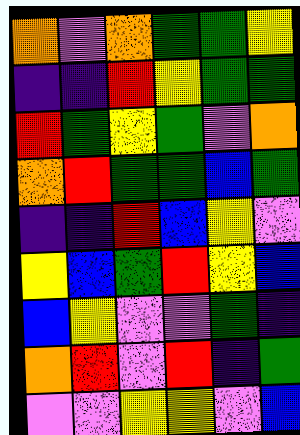[["orange", "violet", "orange", "green", "green", "yellow"], ["indigo", "indigo", "red", "yellow", "green", "green"], ["red", "green", "yellow", "green", "violet", "orange"], ["orange", "red", "green", "green", "blue", "green"], ["indigo", "indigo", "red", "blue", "yellow", "violet"], ["yellow", "blue", "green", "red", "yellow", "blue"], ["blue", "yellow", "violet", "violet", "green", "indigo"], ["orange", "red", "violet", "red", "indigo", "green"], ["violet", "violet", "yellow", "yellow", "violet", "blue"]]